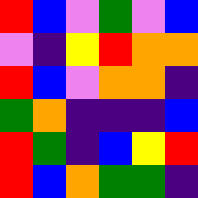[["red", "blue", "violet", "green", "violet", "blue"], ["violet", "indigo", "yellow", "red", "orange", "orange"], ["red", "blue", "violet", "orange", "orange", "indigo"], ["green", "orange", "indigo", "indigo", "indigo", "blue"], ["red", "green", "indigo", "blue", "yellow", "red"], ["red", "blue", "orange", "green", "green", "indigo"]]